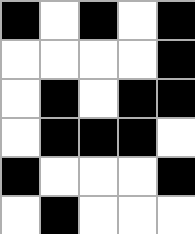[["black", "white", "black", "white", "black"], ["white", "white", "white", "white", "black"], ["white", "black", "white", "black", "black"], ["white", "black", "black", "black", "white"], ["black", "white", "white", "white", "black"], ["white", "black", "white", "white", "white"]]